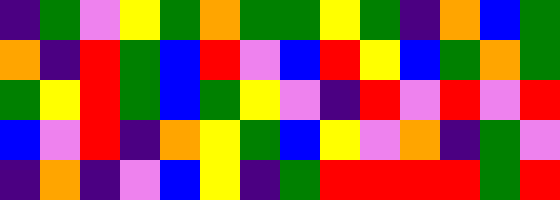[["indigo", "green", "violet", "yellow", "green", "orange", "green", "green", "yellow", "green", "indigo", "orange", "blue", "green"], ["orange", "indigo", "red", "green", "blue", "red", "violet", "blue", "red", "yellow", "blue", "green", "orange", "green"], ["green", "yellow", "red", "green", "blue", "green", "yellow", "violet", "indigo", "red", "violet", "red", "violet", "red"], ["blue", "violet", "red", "indigo", "orange", "yellow", "green", "blue", "yellow", "violet", "orange", "indigo", "green", "violet"], ["indigo", "orange", "indigo", "violet", "blue", "yellow", "indigo", "green", "red", "red", "red", "red", "green", "red"]]